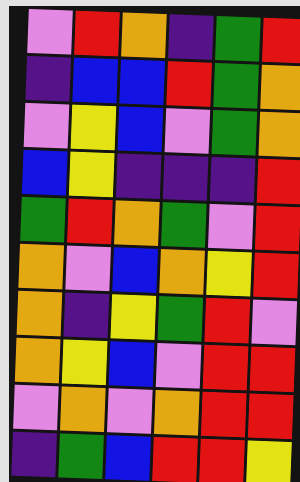[["violet", "red", "orange", "indigo", "green", "red"], ["indigo", "blue", "blue", "red", "green", "orange"], ["violet", "yellow", "blue", "violet", "green", "orange"], ["blue", "yellow", "indigo", "indigo", "indigo", "red"], ["green", "red", "orange", "green", "violet", "red"], ["orange", "violet", "blue", "orange", "yellow", "red"], ["orange", "indigo", "yellow", "green", "red", "violet"], ["orange", "yellow", "blue", "violet", "red", "red"], ["violet", "orange", "violet", "orange", "red", "red"], ["indigo", "green", "blue", "red", "red", "yellow"]]